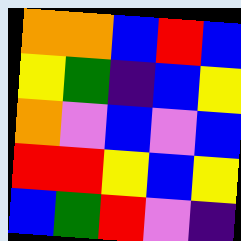[["orange", "orange", "blue", "red", "blue"], ["yellow", "green", "indigo", "blue", "yellow"], ["orange", "violet", "blue", "violet", "blue"], ["red", "red", "yellow", "blue", "yellow"], ["blue", "green", "red", "violet", "indigo"]]